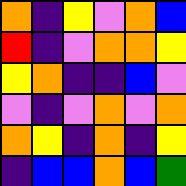[["orange", "indigo", "yellow", "violet", "orange", "blue"], ["red", "indigo", "violet", "orange", "orange", "yellow"], ["yellow", "orange", "indigo", "indigo", "blue", "violet"], ["violet", "indigo", "violet", "orange", "violet", "orange"], ["orange", "yellow", "indigo", "orange", "indigo", "yellow"], ["indigo", "blue", "blue", "orange", "blue", "green"]]